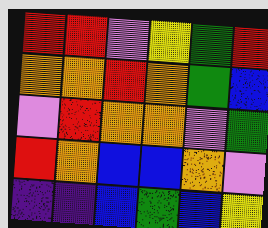[["red", "red", "violet", "yellow", "green", "red"], ["orange", "orange", "red", "orange", "green", "blue"], ["violet", "red", "orange", "orange", "violet", "green"], ["red", "orange", "blue", "blue", "orange", "violet"], ["indigo", "indigo", "blue", "green", "blue", "yellow"]]